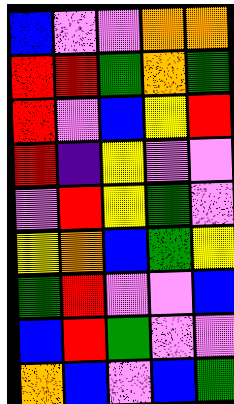[["blue", "violet", "violet", "orange", "orange"], ["red", "red", "green", "orange", "green"], ["red", "violet", "blue", "yellow", "red"], ["red", "indigo", "yellow", "violet", "violet"], ["violet", "red", "yellow", "green", "violet"], ["yellow", "orange", "blue", "green", "yellow"], ["green", "red", "violet", "violet", "blue"], ["blue", "red", "green", "violet", "violet"], ["orange", "blue", "violet", "blue", "green"]]